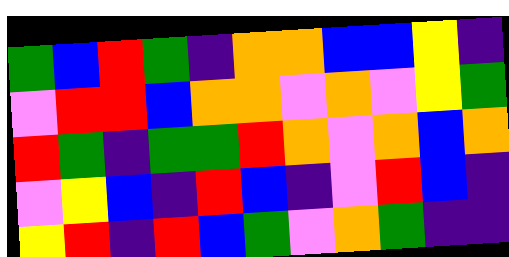[["green", "blue", "red", "green", "indigo", "orange", "orange", "blue", "blue", "yellow", "indigo"], ["violet", "red", "red", "blue", "orange", "orange", "violet", "orange", "violet", "yellow", "green"], ["red", "green", "indigo", "green", "green", "red", "orange", "violet", "orange", "blue", "orange"], ["violet", "yellow", "blue", "indigo", "red", "blue", "indigo", "violet", "red", "blue", "indigo"], ["yellow", "red", "indigo", "red", "blue", "green", "violet", "orange", "green", "indigo", "indigo"]]